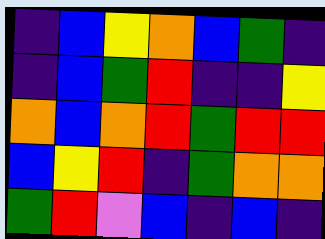[["indigo", "blue", "yellow", "orange", "blue", "green", "indigo"], ["indigo", "blue", "green", "red", "indigo", "indigo", "yellow"], ["orange", "blue", "orange", "red", "green", "red", "red"], ["blue", "yellow", "red", "indigo", "green", "orange", "orange"], ["green", "red", "violet", "blue", "indigo", "blue", "indigo"]]